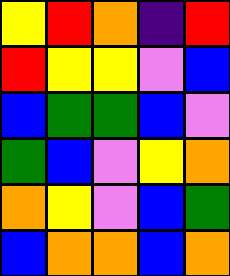[["yellow", "red", "orange", "indigo", "red"], ["red", "yellow", "yellow", "violet", "blue"], ["blue", "green", "green", "blue", "violet"], ["green", "blue", "violet", "yellow", "orange"], ["orange", "yellow", "violet", "blue", "green"], ["blue", "orange", "orange", "blue", "orange"]]